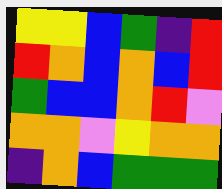[["yellow", "yellow", "blue", "green", "indigo", "red"], ["red", "orange", "blue", "orange", "blue", "red"], ["green", "blue", "blue", "orange", "red", "violet"], ["orange", "orange", "violet", "yellow", "orange", "orange"], ["indigo", "orange", "blue", "green", "green", "green"]]